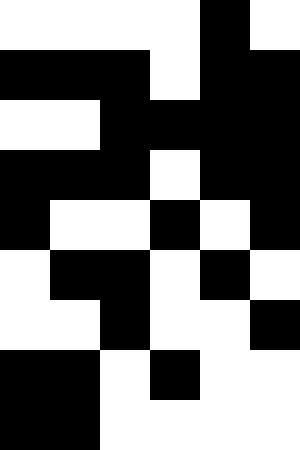[["white", "white", "white", "white", "black", "white"], ["black", "black", "black", "white", "black", "black"], ["white", "white", "black", "black", "black", "black"], ["black", "black", "black", "white", "black", "black"], ["black", "white", "white", "black", "white", "black"], ["white", "black", "black", "white", "black", "white"], ["white", "white", "black", "white", "white", "black"], ["black", "black", "white", "black", "white", "white"], ["black", "black", "white", "white", "white", "white"]]